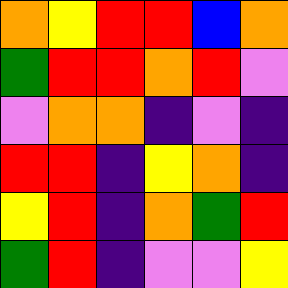[["orange", "yellow", "red", "red", "blue", "orange"], ["green", "red", "red", "orange", "red", "violet"], ["violet", "orange", "orange", "indigo", "violet", "indigo"], ["red", "red", "indigo", "yellow", "orange", "indigo"], ["yellow", "red", "indigo", "orange", "green", "red"], ["green", "red", "indigo", "violet", "violet", "yellow"]]